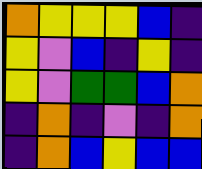[["orange", "yellow", "yellow", "yellow", "blue", "indigo"], ["yellow", "violet", "blue", "indigo", "yellow", "indigo"], ["yellow", "violet", "green", "green", "blue", "orange"], ["indigo", "orange", "indigo", "violet", "indigo", "orange"], ["indigo", "orange", "blue", "yellow", "blue", "blue"]]